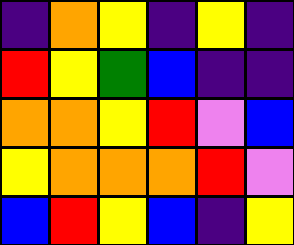[["indigo", "orange", "yellow", "indigo", "yellow", "indigo"], ["red", "yellow", "green", "blue", "indigo", "indigo"], ["orange", "orange", "yellow", "red", "violet", "blue"], ["yellow", "orange", "orange", "orange", "red", "violet"], ["blue", "red", "yellow", "blue", "indigo", "yellow"]]